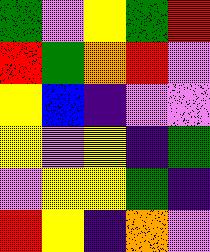[["green", "violet", "yellow", "green", "red"], ["red", "green", "orange", "red", "violet"], ["yellow", "blue", "indigo", "violet", "violet"], ["yellow", "violet", "yellow", "indigo", "green"], ["violet", "yellow", "yellow", "green", "indigo"], ["red", "yellow", "indigo", "orange", "violet"]]